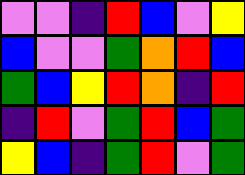[["violet", "violet", "indigo", "red", "blue", "violet", "yellow"], ["blue", "violet", "violet", "green", "orange", "red", "blue"], ["green", "blue", "yellow", "red", "orange", "indigo", "red"], ["indigo", "red", "violet", "green", "red", "blue", "green"], ["yellow", "blue", "indigo", "green", "red", "violet", "green"]]